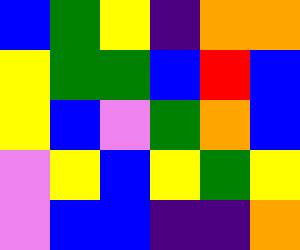[["blue", "green", "yellow", "indigo", "orange", "orange"], ["yellow", "green", "green", "blue", "red", "blue"], ["yellow", "blue", "violet", "green", "orange", "blue"], ["violet", "yellow", "blue", "yellow", "green", "yellow"], ["violet", "blue", "blue", "indigo", "indigo", "orange"]]